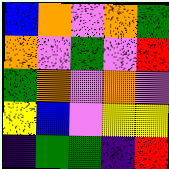[["blue", "orange", "violet", "orange", "green"], ["orange", "violet", "green", "violet", "red"], ["green", "orange", "violet", "orange", "violet"], ["yellow", "blue", "violet", "yellow", "yellow"], ["indigo", "green", "green", "indigo", "red"]]